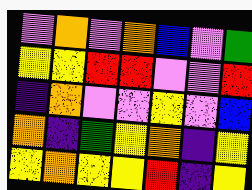[["violet", "orange", "violet", "orange", "blue", "violet", "green"], ["yellow", "yellow", "red", "red", "violet", "violet", "red"], ["indigo", "orange", "violet", "violet", "yellow", "violet", "blue"], ["orange", "indigo", "green", "yellow", "orange", "indigo", "yellow"], ["yellow", "orange", "yellow", "yellow", "red", "indigo", "yellow"]]